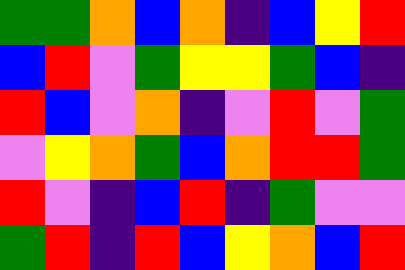[["green", "green", "orange", "blue", "orange", "indigo", "blue", "yellow", "red"], ["blue", "red", "violet", "green", "yellow", "yellow", "green", "blue", "indigo"], ["red", "blue", "violet", "orange", "indigo", "violet", "red", "violet", "green"], ["violet", "yellow", "orange", "green", "blue", "orange", "red", "red", "green"], ["red", "violet", "indigo", "blue", "red", "indigo", "green", "violet", "violet"], ["green", "red", "indigo", "red", "blue", "yellow", "orange", "blue", "red"]]